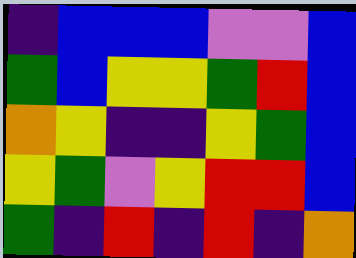[["indigo", "blue", "blue", "blue", "violet", "violet", "blue"], ["green", "blue", "yellow", "yellow", "green", "red", "blue"], ["orange", "yellow", "indigo", "indigo", "yellow", "green", "blue"], ["yellow", "green", "violet", "yellow", "red", "red", "blue"], ["green", "indigo", "red", "indigo", "red", "indigo", "orange"]]